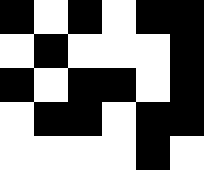[["black", "white", "black", "white", "black", "black"], ["white", "black", "white", "white", "white", "black"], ["black", "white", "black", "black", "white", "black"], ["white", "black", "black", "white", "black", "black"], ["white", "white", "white", "white", "black", "white"]]